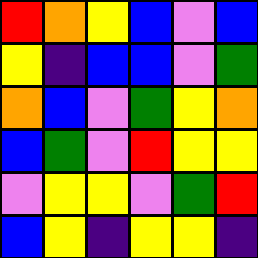[["red", "orange", "yellow", "blue", "violet", "blue"], ["yellow", "indigo", "blue", "blue", "violet", "green"], ["orange", "blue", "violet", "green", "yellow", "orange"], ["blue", "green", "violet", "red", "yellow", "yellow"], ["violet", "yellow", "yellow", "violet", "green", "red"], ["blue", "yellow", "indigo", "yellow", "yellow", "indigo"]]